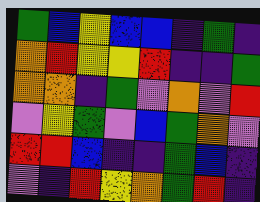[["green", "blue", "yellow", "blue", "blue", "indigo", "green", "indigo"], ["orange", "red", "yellow", "yellow", "red", "indigo", "indigo", "green"], ["orange", "orange", "indigo", "green", "violet", "orange", "violet", "red"], ["violet", "yellow", "green", "violet", "blue", "green", "orange", "violet"], ["red", "red", "blue", "indigo", "indigo", "green", "blue", "indigo"], ["violet", "indigo", "red", "yellow", "orange", "green", "red", "indigo"]]